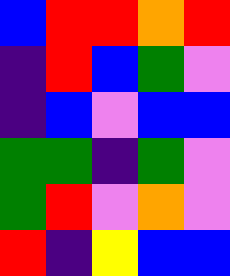[["blue", "red", "red", "orange", "red"], ["indigo", "red", "blue", "green", "violet"], ["indigo", "blue", "violet", "blue", "blue"], ["green", "green", "indigo", "green", "violet"], ["green", "red", "violet", "orange", "violet"], ["red", "indigo", "yellow", "blue", "blue"]]